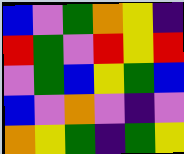[["blue", "violet", "green", "orange", "yellow", "indigo"], ["red", "green", "violet", "red", "yellow", "red"], ["violet", "green", "blue", "yellow", "green", "blue"], ["blue", "violet", "orange", "violet", "indigo", "violet"], ["orange", "yellow", "green", "indigo", "green", "yellow"]]